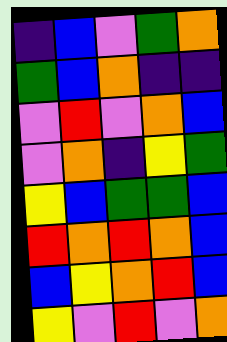[["indigo", "blue", "violet", "green", "orange"], ["green", "blue", "orange", "indigo", "indigo"], ["violet", "red", "violet", "orange", "blue"], ["violet", "orange", "indigo", "yellow", "green"], ["yellow", "blue", "green", "green", "blue"], ["red", "orange", "red", "orange", "blue"], ["blue", "yellow", "orange", "red", "blue"], ["yellow", "violet", "red", "violet", "orange"]]